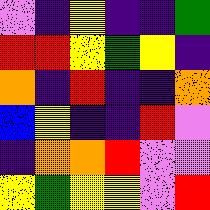[["violet", "indigo", "yellow", "indigo", "indigo", "green"], ["red", "red", "yellow", "green", "yellow", "indigo"], ["orange", "indigo", "red", "indigo", "indigo", "orange"], ["blue", "yellow", "indigo", "indigo", "red", "violet"], ["indigo", "orange", "orange", "red", "violet", "violet"], ["yellow", "green", "yellow", "yellow", "violet", "red"]]